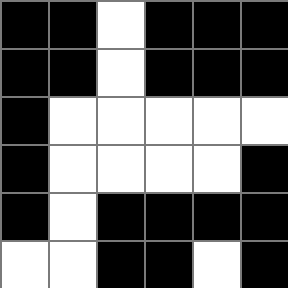[["black", "black", "white", "black", "black", "black"], ["black", "black", "white", "black", "black", "black"], ["black", "white", "white", "white", "white", "white"], ["black", "white", "white", "white", "white", "black"], ["black", "white", "black", "black", "black", "black"], ["white", "white", "black", "black", "white", "black"]]